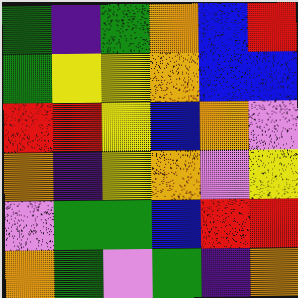[["green", "indigo", "green", "orange", "blue", "red"], ["green", "yellow", "yellow", "orange", "blue", "blue"], ["red", "red", "yellow", "blue", "orange", "violet"], ["orange", "indigo", "yellow", "orange", "violet", "yellow"], ["violet", "green", "green", "blue", "red", "red"], ["orange", "green", "violet", "green", "indigo", "orange"]]